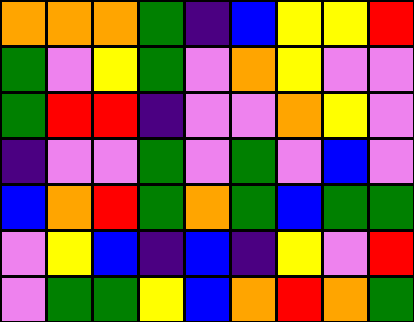[["orange", "orange", "orange", "green", "indigo", "blue", "yellow", "yellow", "red"], ["green", "violet", "yellow", "green", "violet", "orange", "yellow", "violet", "violet"], ["green", "red", "red", "indigo", "violet", "violet", "orange", "yellow", "violet"], ["indigo", "violet", "violet", "green", "violet", "green", "violet", "blue", "violet"], ["blue", "orange", "red", "green", "orange", "green", "blue", "green", "green"], ["violet", "yellow", "blue", "indigo", "blue", "indigo", "yellow", "violet", "red"], ["violet", "green", "green", "yellow", "blue", "orange", "red", "orange", "green"]]